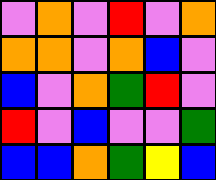[["violet", "orange", "violet", "red", "violet", "orange"], ["orange", "orange", "violet", "orange", "blue", "violet"], ["blue", "violet", "orange", "green", "red", "violet"], ["red", "violet", "blue", "violet", "violet", "green"], ["blue", "blue", "orange", "green", "yellow", "blue"]]